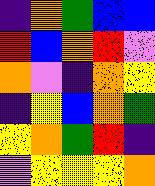[["indigo", "orange", "green", "blue", "blue"], ["red", "blue", "orange", "red", "violet"], ["orange", "violet", "indigo", "orange", "yellow"], ["indigo", "yellow", "blue", "orange", "green"], ["yellow", "orange", "green", "red", "indigo"], ["violet", "yellow", "yellow", "yellow", "orange"]]